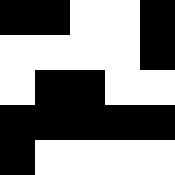[["black", "black", "white", "white", "black"], ["white", "white", "white", "white", "black"], ["white", "black", "black", "white", "white"], ["black", "black", "black", "black", "black"], ["black", "white", "white", "white", "white"]]